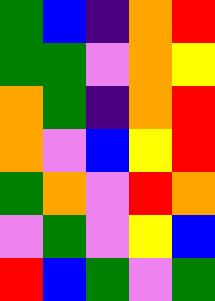[["green", "blue", "indigo", "orange", "red"], ["green", "green", "violet", "orange", "yellow"], ["orange", "green", "indigo", "orange", "red"], ["orange", "violet", "blue", "yellow", "red"], ["green", "orange", "violet", "red", "orange"], ["violet", "green", "violet", "yellow", "blue"], ["red", "blue", "green", "violet", "green"]]